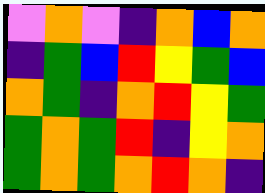[["violet", "orange", "violet", "indigo", "orange", "blue", "orange"], ["indigo", "green", "blue", "red", "yellow", "green", "blue"], ["orange", "green", "indigo", "orange", "red", "yellow", "green"], ["green", "orange", "green", "red", "indigo", "yellow", "orange"], ["green", "orange", "green", "orange", "red", "orange", "indigo"]]